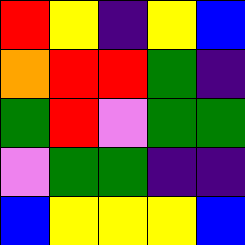[["red", "yellow", "indigo", "yellow", "blue"], ["orange", "red", "red", "green", "indigo"], ["green", "red", "violet", "green", "green"], ["violet", "green", "green", "indigo", "indigo"], ["blue", "yellow", "yellow", "yellow", "blue"]]